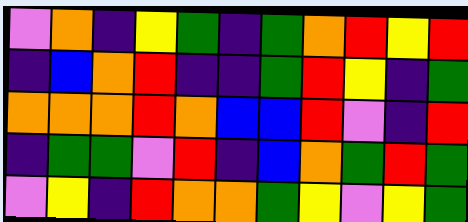[["violet", "orange", "indigo", "yellow", "green", "indigo", "green", "orange", "red", "yellow", "red"], ["indigo", "blue", "orange", "red", "indigo", "indigo", "green", "red", "yellow", "indigo", "green"], ["orange", "orange", "orange", "red", "orange", "blue", "blue", "red", "violet", "indigo", "red"], ["indigo", "green", "green", "violet", "red", "indigo", "blue", "orange", "green", "red", "green"], ["violet", "yellow", "indigo", "red", "orange", "orange", "green", "yellow", "violet", "yellow", "green"]]